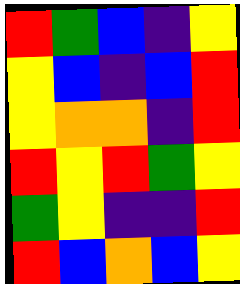[["red", "green", "blue", "indigo", "yellow"], ["yellow", "blue", "indigo", "blue", "red"], ["yellow", "orange", "orange", "indigo", "red"], ["red", "yellow", "red", "green", "yellow"], ["green", "yellow", "indigo", "indigo", "red"], ["red", "blue", "orange", "blue", "yellow"]]